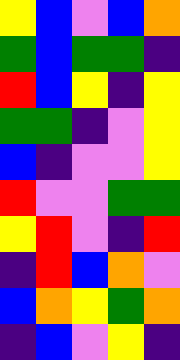[["yellow", "blue", "violet", "blue", "orange"], ["green", "blue", "green", "green", "indigo"], ["red", "blue", "yellow", "indigo", "yellow"], ["green", "green", "indigo", "violet", "yellow"], ["blue", "indigo", "violet", "violet", "yellow"], ["red", "violet", "violet", "green", "green"], ["yellow", "red", "violet", "indigo", "red"], ["indigo", "red", "blue", "orange", "violet"], ["blue", "orange", "yellow", "green", "orange"], ["indigo", "blue", "violet", "yellow", "indigo"]]